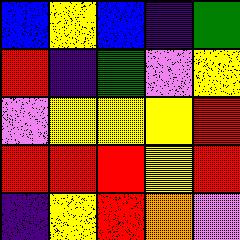[["blue", "yellow", "blue", "indigo", "green"], ["red", "indigo", "green", "violet", "yellow"], ["violet", "yellow", "yellow", "yellow", "red"], ["red", "red", "red", "yellow", "red"], ["indigo", "yellow", "red", "orange", "violet"]]